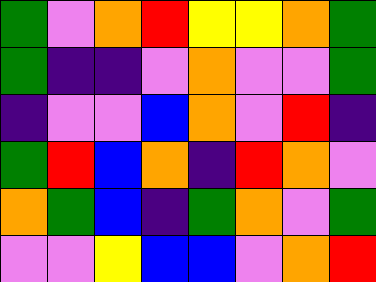[["green", "violet", "orange", "red", "yellow", "yellow", "orange", "green"], ["green", "indigo", "indigo", "violet", "orange", "violet", "violet", "green"], ["indigo", "violet", "violet", "blue", "orange", "violet", "red", "indigo"], ["green", "red", "blue", "orange", "indigo", "red", "orange", "violet"], ["orange", "green", "blue", "indigo", "green", "orange", "violet", "green"], ["violet", "violet", "yellow", "blue", "blue", "violet", "orange", "red"]]